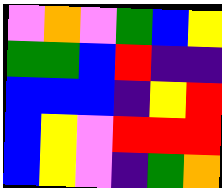[["violet", "orange", "violet", "green", "blue", "yellow"], ["green", "green", "blue", "red", "indigo", "indigo"], ["blue", "blue", "blue", "indigo", "yellow", "red"], ["blue", "yellow", "violet", "red", "red", "red"], ["blue", "yellow", "violet", "indigo", "green", "orange"]]